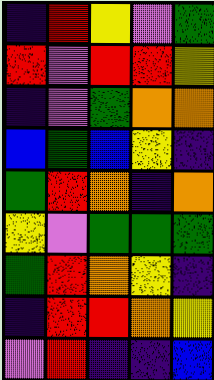[["indigo", "red", "yellow", "violet", "green"], ["red", "violet", "red", "red", "yellow"], ["indigo", "violet", "green", "orange", "orange"], ["blue", "green", "blue", "yellow", "indigo"], ["green", "red", "orange", "indigo", "orange"], ["yellow", "violet", "green", "green", "green"], ["green", "red", "orange", "yellow", "indigo"], ["indigo", "red", "red", "orange", "yellow"], ["violet", "red", "indigo", "indigo", "blue"]]